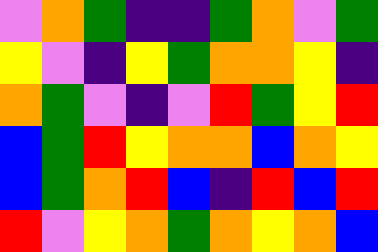[["violet", "orange", "green", "indigo", "indigo", "green", "orange", "violet", "green"], ["yellow", "violet", "indigo", "yellow", "green", "orange", "orange", "yellow", "indigo"], ["orange", "green", "violet", "indigo", "violet", "red", "green", "yellow", "red"], ["blue", "green", "red", "yellow", "orange", "orange", "blue", "orange", "yellow"], ["blue", "green", "orange", "red", "blue", "indigo", "red", "blue", "red"], ["red", "violet", "yellow", "orange", "green", "orange", "yellow", "orange", "blue"]]